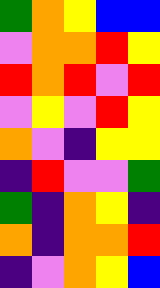[["green", "orange", "yellow", "blue", "blue"], ["violet", "orange", "orange", "red", "yellow"], ["red", "orange", "red", "violet", "red"], ["violet", "yellow", "violet", "red", "yellow"], ["orange", "violet", "indigo", "yellow", "yellow"], ["indigo", "red", "violet", "violet", "green"], ["green", "indigo", "orange", "yellow", "indigo"], ["orange", "indigo", "orange", "orange", "red"], ["indigo", "violet", "orange", "yellow", "blue"]]